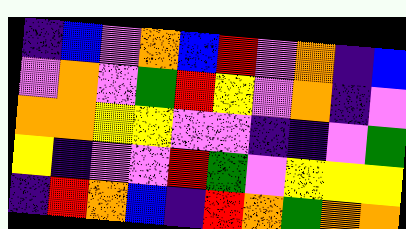[["indigo", "blue", "violet", "orange", "blue", "red", "violet", "orange", "indigo", "blue"], ["violet", "orange", "violet", "green", "red", "yellow", "violet", "orange", "indigo", "violet"], ["orange", "orange", "yellow", "yellow", "violet", "violet", "indigo", "indigo", "violet", "green"], ["yellow", "indigo", "violet", "violet", "red", "green", "violet", "yellow", "yellow", "yellow"], ["indigo", "red", "orange", "blue", "indigo", "red", "orange", "green", "orange", "orange"]]